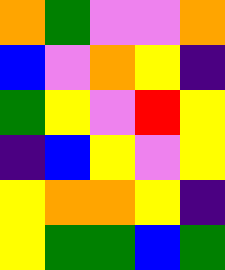[["orange", "green", "violet", "violet", "orange"], ["blue", "violet", "orange", "yellow", "indigo"], ["green", "yellow", "violet", "red", "yellow"], ["indigo", "blue", "yellow", "violet", "yellow"], ["yellow", "orange", "orange", "yellow", "indigo"], ["yellow", "green", "green", "blue", "green"]]